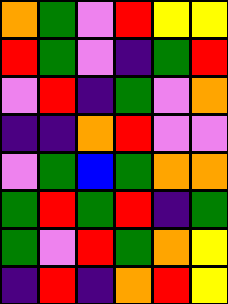[["orange", "green", "violet", "red", "yellow", "yellow"], ["red", "green", "violet", "indigo", "green", "red"], ["violet", "red", "indigo", "green", "violet", "orange"], ["indigo", "indigo", "orange", "red", "violet", "violet"], ["violet", "green", "blue", "green", "orange", "orange"], ["green", "red", "green", "red", "indigo", "green"], ["green", "violet", "red", "green", "orange", "yellow"], ["indigo", "red", "indigo", "orange", "red", "yellow"]]